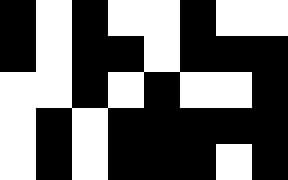[["black", "white", "black", "white", "white", "black", "white", "white"], ["black", "white", "black", "black", "white", "black", "black", "black"], ["white", "white", "black", "white", "black", "white", "white", "black"], ["white", "black", "white", "black", "black", "black", "black", "black"], ["white", "black", "white", "black", "black", "black", "white", "black"]]